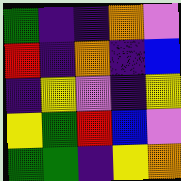[["green", "indigo", "indigo", "orange", "violet"], ["red", "indigo", "orange", "indigo", "blue"], ["indigo", "yellow", "violet", "indigo", "yellow"], ["yellow", "green", "red", "blue", "violet"], ["green", "green", "indigo", "yellow", "orange"]]